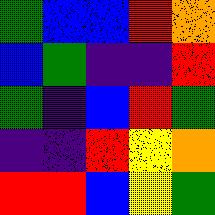[["green", "blue", "blue", "red", "orange"], ["blue", "green", "indigo", "indigo", "red"], ["green", "indigo", "blue", "red", "green"], ["indigo", "indigo", "red", "yellow", "orange"], ["red", "red", "blue", "yellow", "green"]]